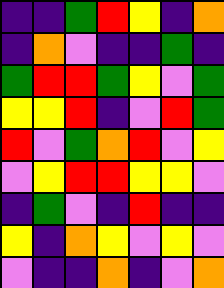[["indigo", "indigo", "green", "red", "yellow", "indigo", "orange"], ["indigo", "orange", "violet", "indigo", "indigo", "green", "indigo"], ["green", "red", "red", "green", "yellow", "violet", "green"], ["yellow", "yellow", "red", "indigo", "violet", "red", "green"], ["red", "violet", "green", "orange", "red", "violet", "yellow"], ["violet", "yellow", "red", "red", "yellow", "yellow", "violet"], ["indigo", "green", "violet", "indigo", "red", "indigo", "indigo"], ["yellow", "indigo", "orange", "yellow", "violet", "yellow", "violet"], ["violet", "indigo", "indigo", "orange", "indigo", "violet", "orange"]]